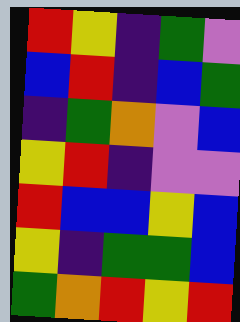[["red", "yellow", "indigo", "green", "violet"], ["blue", "red", "indigo", "blue", "green"], ["indigo", "green", "orange", "violet", "blue"], ["yellow", "red", "indigo", "violet", "violet"], ["red", "blue", "blue", "yellow", "blue"], ["yellow", "indigo", "green", "green", "blue"], ["green", "orange", "red", "yellow", "red"]]